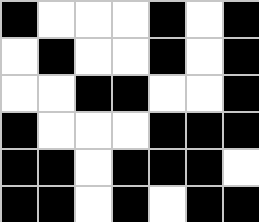[["black", "white", "white", "white", "black", "white", "black"], ["white", "black", "white", "white", "black", "white", "black"], ["white", "white", "black", "black", "white", "white", "black"], ["black", "white", "white", "white", "black", "black", "black"], ["black", "black", "white", "black", "black", "black", "white"], ["black", "black", "white", "black", "white", "black", "black"]]